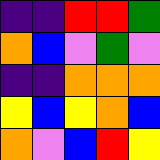[["indigo", "indigo", "red", "red", "green"], ["orange", "blue", "violet", "green", "violet"], ["indigo", "indigo", "orange", "orange", "orange"], ["yellow", "blue", "yellow", "orange", "blue"], ["orange", "violet", "blue", "red", "yellow"]]